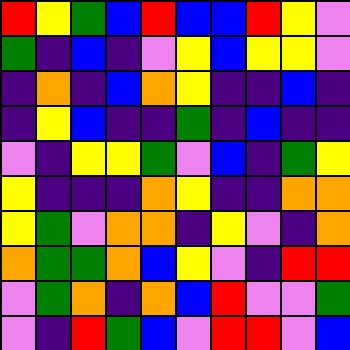[["red", "yellow", "green", "blue", "red", "blue", "blue", "red", "yellow", "violet"], ["green", "indigo", "blue", "indigo", "violet", "yellow", "blue", "yellow", "yellow", "violet"], ["indigo", "orange", "indigo", "blue", "orange", "yellow", "indigo", "indigo", "blue", "indigo"], ["indigo", "yellow", "blue", "indigo", "indigo", "green", "indigo", "blue", "indigo", "indigo"], ["violet", "indigo", "yellow", "yellow", "green", "violet", "blue", "indigo", "green", "yellow"], ["yellow", "indigo", "indigo", "indigo", "orange", "yellow", "indigo", "indigo", "orange", "orange"], ["yellow", "green", "violet", "orange", "orange", "indigo", "yellow", "violet", "indigo", "orange"], ["orange", "green", "green", "orange", "blue", "yellow", "violet", "indigo", "red", "red"], ["violet", "green", "orange", "indigo", "orange", "blue", "red", "violet", "violet", "green"], ["violet", "indigo", "red", "green", "blue", "violet", "red", "red", "violet", "blue"]]